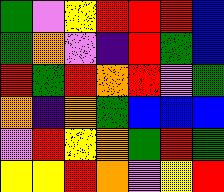[["green", "violet", "yellow", "red", "red", "red", "blue"], ["green", "orange", "violet", "indigo", "red", "green", "blue"], ["red", "green", "red", "orange", "red", "violet", "green"], ["orange", "indigo", "orange", "green", "blue", "blue", "blue"], ["violet", "red", "yellow", "orange", "green", "red", "green"], ["yellow", "yellow", "red", "orange", "violet", "yellow", "red"]]